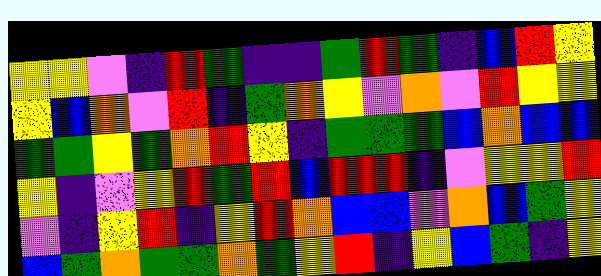[["yellow", "yellow", "violet", "indigo", "red", "green", "indigo", "indigo", "green", "red", "green", "indigo", "blue", "red", "yellow"], ["yellow", "blue", "orange", "violet", "red", "indigo", "green", "orange", "yellow", "violet", "orange", "violet", "red", "yellow", "yellow"], ["green", "green", "yellow", "green", "orange", "red", "yellow", "indigo", "green", "green", "green", "blue", "orange", "blue", "blue"], ["yellow", "indigo", "violet", "yellow", "red", "green", "red", "blue", "red", "red", "indigo", "violet", "yellow", "yellow", "red"], ["violet", "indigo", "yellow", "red", "indigo", "yellow", "red", "orange", "blue", "blue", "violet", "orange", "blue", "green", "yellow"], ["blue", "green", "orange", "green", "green", "orange", "green", "yellow", "red", "indigo", "yellow", "blue", "green", "indigo", "yellow"]]